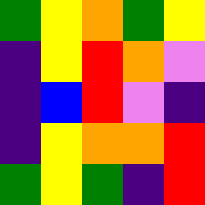[["green", "yellow", "orange", "green", "yellow"], ["indigo", "yellow", "red", "orange", "violet"], ["indigo", "blue", "red", "violet", "indigo"], ["indigo", "yellow", "orange", "orange", "red"], ["green", "yellow", "green", "indigo", "red"]]